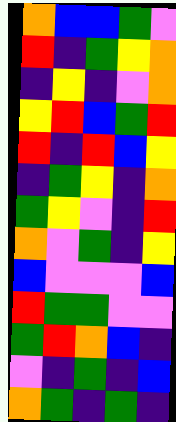[["orange", "blue", "blue", "green", "violet"], ["red", "indigo", "green", "yellow", "orange"], ["indigo", "yellow", "indigo", "violet", "orange"], ["yellow", "red", "blue", "green", "red"], ["red", "indigo", "red", "blue", "yellow"], ["indigo", "green", "yellow", "indigo", "orange"], ["green", "yellow", "violet", "indigo", "red"], ["orange", "violet", "green", "indigo", "yellow"], ["blue", "violet", "violet", "violet", "blue"], ["red", "green", "green", "violet", "violet"], ["green", "red", "orange", "blue", "indigo"], ["violet", "indigo", "green", "indigo", "blue"], ["orange", "green", "indigo", "green", "indigo"]]